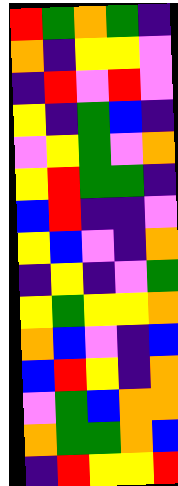[["red", "green", "orange", "green", "indigo"], ["orange", "indigo", "yellow", "yellow", "violet"], ["indigo", "red", "violet", "red", "violet"], ["yellow", "indigo", "green", "blue", "indigo"], ["violet", "yellow", "green", "violet", "orange"], ["yellow", "red", "green", "green", "indigo"], ["blue", "red", "indigo", "indigo", "violet"], ["yellow", "blue", "violet", "indigo", "orange"], ["indigo", "yellow", "indigo", "violet", "green"], ["yellow", "green", "yellow", "yellow", "orange"], ["orange", "blue", "violet", "indigo", "blue"], ["blue", "red", "yellow", "indigo", "orange"], ["violet", "green", "blue", "orange", "orange"], ["orange", "green", "green", "orange", "blue"], ["indigo", "red", "yellow", "yellow", "red"]]